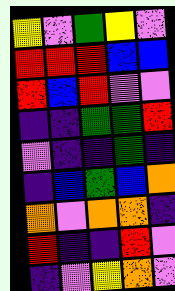[["yellow", "violet", "green", "yellow", "violet"], ["red", "red", "red", "blue", "blue"], ["red", "blue", "red", "violet", "violet"], ["indigo", "indigo", "green", "green", "red"], ["violet", "indigo", "indigo", "green", "indigo"], ["indigo", "blue", "green", "blue", "orange"], ["orange", "violet", "orange", "orange", "indigo"], ["red", "indigo", "indigo", "red", "violet"], ["indigo", "violet", "yellow", "orange", "violet"]]